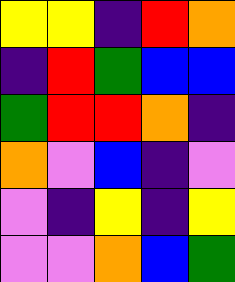[["yellow", "yellow", "indigo", "red", "orange"], ["indigo", "red", "green", "blue", "blue"], ["green", "red", "red", "orange", "indigo"], ["orange", "violet", "blue", "indigo", "violet"], ["violet", "indigo", "yellow", "indigo", "yellow"], ["violet", "violet", "orange", "blue", "green"]]